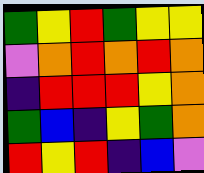[["green", "yellow", "red", "green", "yellow", "yellow"], ["violet", "orange", "red", "orange", "red", "orange"], ["indigo", "red", "red", "red", "yellow", "orange"], ["green", "blue", "indigo", "yellow", "green", "orange"], ["red", "yellow", "red", "indigo", "blue", "violet"]]